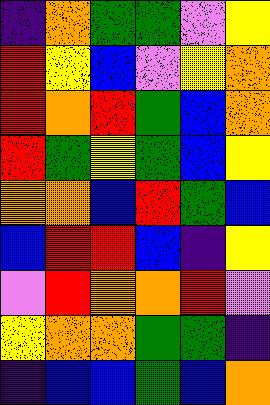[["indigo", "orange", "green", "green", "violet", "yellow"], ["red", "yellow", "blue", "violet", "yellow", "orange"], ["red", "orange", "red", "green", "blue", "orange"], ["red", "green", "yellow", "green", "blue", "yellow"], ["orange", "orange", "blue", "red", "green", "blue"], ["blue", "red", "red", "blue", "indigo", "yellow"], ["violet", "red", "orange", "orange", "red", "violet"], ["yellow", "orange", "orange", "green", "green", "indigo"], ["indigo", "blue", "blue", "green", "blue", "orange"]]